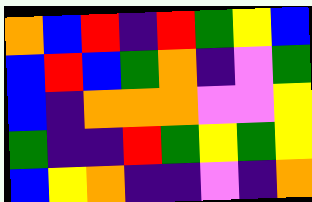[["orange", "blue", "red", "indigo", "red", "green", "yellow", "blue"], ["blue", "red", "blue", "green", "orange", "indigo", "violet", "green"], ["blue", "indigo", "orange", "orange", "orange", "violet", "violet", "yellow"], ["green", "indigo", "indigo", "red", "green", "yellow", "green", "yellow"], ["blue", "yellow", "orange", "indigo", "indigo", "violet", "indigo", "orange"]]